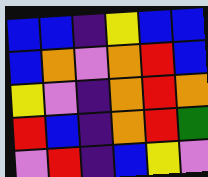[["blue", "blue", "indigo", "yellow", "blue", "blue"], ["blue", "orange", "violet", "orange", "red", "blue"], ["yellow", "violet", "indigo", "orange", "red", "orange"], ["red", "blue", "indigo", "orange", "red", "green"], ["violet", "red", "indigo", "blue", "yellow", "violet"]]